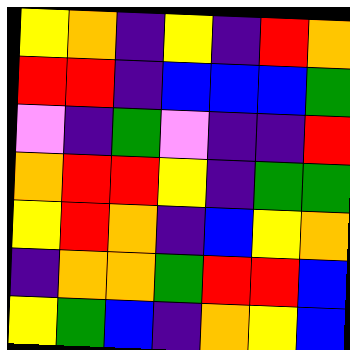[["yellow", "orange", "indigo", "yellow", "indigo", "red", "orange"], ["red", "red", "indigo", "blue", "blue", "blue", "green"], ["violet", "indigo", "green", "violet", "indigo", "indigo", "red"], ["orange", "red", "red", "yellow", "indigo", "green", "green"], ["yellow", "red", "orange", "indigo", "blue", "yellow", "orange"], ["indigo", "orange", "orange", "green", "red", "red", "blue"], ["yellow", "green", "blue", "indigo", "orange", "yellow", "blue"]]